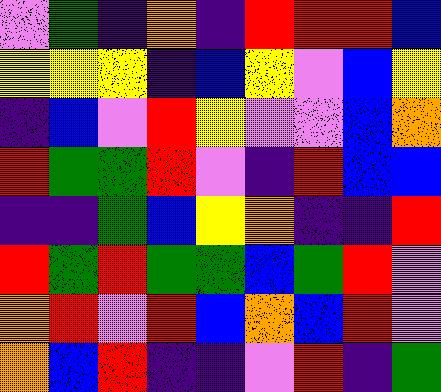[["violet", "green", "indigo", "orange", "indigo", "red", "red", "red", "blue"], ["yellow", "yellow", "yellow", "indigo", "blue", "yellow", "violet", "blue", "yellow"], ["indigo", "blue", "violet", "red", "yellow", "violet", "violet", "blue", "orange"], ["red", "green", "green", "red", "violet", "indigo", "red", "blue", "blue"], ["indigo", "indigo", "green", "blue", "yellow", "orange", "indigo", "indigo", "red"], ["red", "green", "red", "green", "green", "blue", "green", "red", "violet"], ["orange", "red", "violet", "red", "blue", "orange", "blue", "red", "violet"], ["orange", "blue", "red", "indigo", "indigo", "violet", "red", "indigo", "green"]]